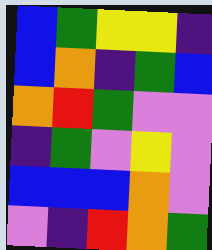[["blue", "green", "yellow", "yellow", "indigo"], ["blue", "orange", "indigo", "green", "blue"], ["orange", "red", "green", "violet", "violet"], ["indigo", "green", "violet", "yellow", "violet"], ["blue", "blue", "blue", "orange", "violet"], ["violet", "indigo", "red", "orange", "green"]]